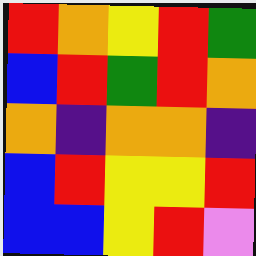[["red", "orange", "yellow", "red", "green"], ["blue", "red", "green", "red", "orange"], ["orange", "indigo", "orange", "orange", "indigo"], ["blue", "red", "yellow", "yellow", "red"], ["blue", "blue", "yellow", "red", "violet"]]